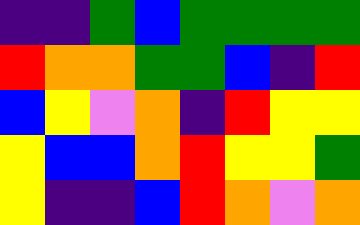[["indigo", "indigo", "green", "blue", "green", "green", "green", "green"], ["red", "orange", "orange", "green", "green", "blue", "indigo", "red"], ["blue", "yellow", "violet", "orange", "indigo", "red", "yellow", "yellow"], ["yellow", "blue", "blue", "orange", "red", "yellow", "yellow", "green"], ["yellow", "indigo", "indigo", "blue", "red", "orange", "violet", "orange"]]